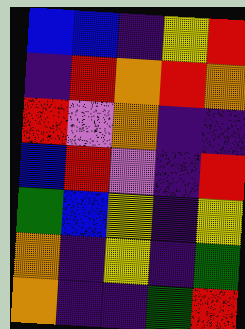[["blue", "blue", "indigo", "yellow", "red"], ["indigo", "red", "orange", "red", "orange"], ["red", "violet", "orange", "indigo", "indigo"], ["blue", "red", "violet", "indigo", "red"], ["green", "blue", "yellow", "indigo", "yellow"], ["orange", "indigo", "yellow", "indigo", "green"], ["orange", "indigo", "indigo", "green", "red"]]